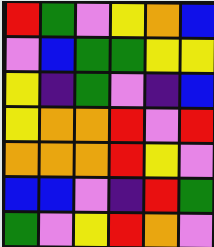[["red", "green", "violet", "yellow", "orange", "blue"], ["violet", "blue", "green", "green", "yellow", "yellow"], ["yellow", "indigo", "green", "violet", "indigo", "blue"], ["yellow", "orange", "orange", "red", "violet", "red"], ["orange", "orange", "orange", "red", "yellow", "violet"], ["blue", "blue", "violet", "indigo", "red", "green"], ["green", "violet", "yellow", "red", "orange", "violet"]]